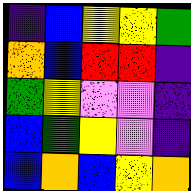[["indigo", "blue", "yellow", "yellow", "green"], ["orange", "blue", "red", "red", "indigo"], ["green", "yellow", "violet", "violet", "indigo"], ["blue", "green", "yellow", "violet", "indigo"], ["blue", "orange", "blue", "yellow", "orange"]]